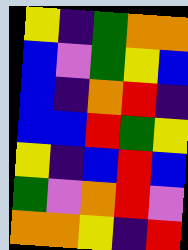[["yellow", "indigo", "green", "orange", "orange"], ["blue", "violet", "green", "yellow", "blue"], ["blue", "indigo", "orange", "red", "indigo"], ["blue", "blue", "red", "green", "yellow"], ["yellow", "indigo", "blue", "red", "blue"], ["green", "violet", "orange", "red", "violet"], ["orange", "orange", "yellow", "indigo", "red"]]